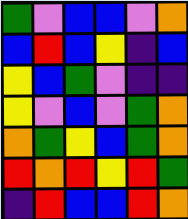[["green", "violet", "blue", "blue", "violet", "orange"], ["blue", "red", "blue", "yellow", "indigo", "blue"], ["yellow", "blue", "green", "violet", "indigo", "indigo"], ["yellow", "violet", "blue", "violet", "green", "orange"], ["orange", "green", "yellow", "blue", "green", "orange"], ["red", "orange", "red", "yellow", "red", "green"], ["indigo", "red", "blue", "blue", "red", "orange"]]